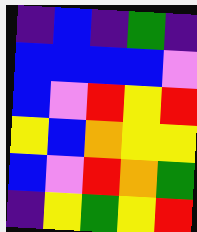[["indigo", "blue", "indigo", "green", "indigo"], ["blue", "blue", "blue", "blue", "violet"], ["blue", "violet", "red", "yellow", "red"], ["yellow", "blue", "orange", "yellow", "yellow"], ["blue", "violet", "red", "orange", "green"], ["indigo", "yellow", "green", "yellow", "red"]]